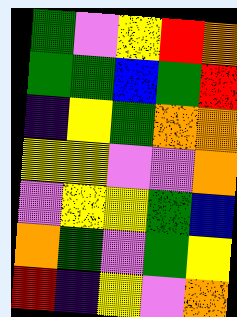[["green", "violet", "yellow", "red", "orange"], ["green", "green", "blue", "green", "red"], ["indigo", "yellow", "green", "orange", "orange"], ["yellow", "yellow", "violet", "violet", "orange"], ["violet", "yellow", "yellow", "green", "blue"], ["orange", "green", "violet", "green", "yellow"], ["red", "indigo", "yellow", "violet", "orange"]]